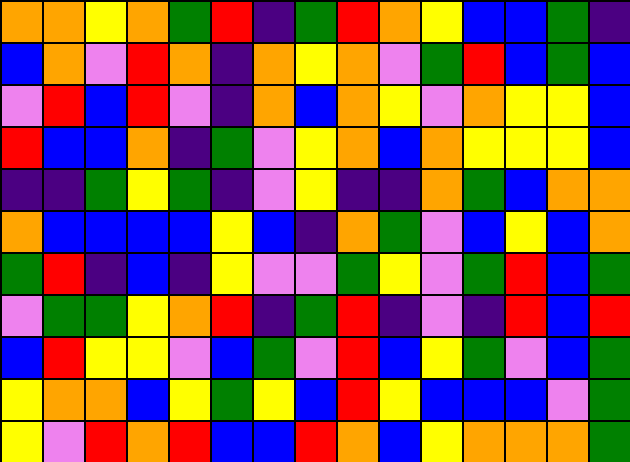[["orange", "orange", "yellow", "orange", "green", "red", "indigo", "green", "red", "orange", "yellow", "blue", "blue", "green", "indigo"], ["blue", "orange", "violet", "red", "orange", "indigo", "orange", "yellow", "orange", "violet", "green", "red", "blue", "green", "blue"], ["violet", "red", "blue", "red", "violet", "indigo", "orange", "blue", "orange", "yellow", "violet", "orange", "yellow", "yellow", "blue"], ["red", "blue", "blue", "orange", "indigo", "green", "violet", "yellow", "orange", "blue", "orange", "yellow", "yellow", "yellow", "blue"], ["indigo", "indigo", "green", "yellow", "green", "indigo", "violet", "yellow", "indigo", "indigo", "orange", "green", "blue", "orange", "orange"], ["orange", "blue", "blue", "blue", "blue", "yellow", "blue", "indigo", "orange", "green", "violet", "blue", "yellow", "blue", "orange"], ["green", "red", "indigo", "blue", "indigo", "yellow", "violet", "violet", "green", "yellow", "violet", "green", "red", "blue", "green"], ["violet", "green", "green", "yellow", "orange", "red", "indigo", "green", "red", "indigo", "violet", "indigo", "red", "blue", "red"], ["blue", "red", "yellow", "yellow", "violet", "blue", "green", "violet", "red", "blue", "yellow", "green", "violet", "blue", "green"], ["yellow", "orange", "orange", "blue", "yellow", "green", "yellow", "blue", "red", "yellow", "blue", "blue", "blue", "violet", "green"], ["yellow", "violet", "red", "orange", "red", "blue", "blue", "red", "orange", "blue", "yellow", "orange", "orange", "orange", "green"]]